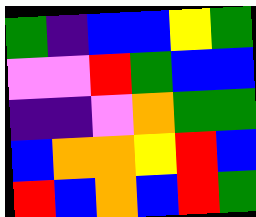[["green", "indigo", "blue", "blue", "yellow", "green"], ["violet", "violet", "red", "green", "blue", "blue"], ["indigo", "indigo", "violet", "orange", "green", "green"], ["blue", "orange", "orange", "yellow", "red", "blue"], ["red", "blue", "orange", "blue", "red", "green"]]